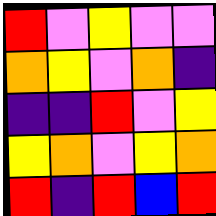[["red", "violet", "yellow", "violet", "violet"], ["orange", "yellow", "violet", "orange", "indigo"], ["indigo", "indigo", "red", "violet", "yellow"], ["yellow", "orange", "violet", "yellow", "orange"], ["red", "indigo", "red", "blue", "red"]]